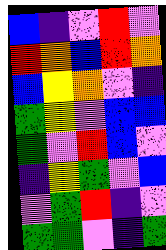[["blue", "indigo", "violet", "red", "violet"], ["red", "orange", "blue", "red", "orange"], ["blue", "yellow", "orange", "violet", "indigo"], ["green", "yellow", "violet", "blue", "blue"], ["green", "violet", "red", "blue", "violet"], ["indigo", "yellow", "green", "violet", "blue"], ["violet", "green", "red", "indigo", "violet"], ["green", "green", "violet", "indigo", "green"]]